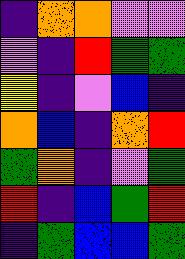[["indigo", "orange", "orange", "violet", "violet"], ["violet", "indigo", "red", "green", "green"], ["yellow", "indigo", "violet", "blue", "indigo"], ["orange", "blue", "indigo", "orange", "red"], ["green", "orange", "indigo", "violet", "green"], ["red", "indigo", "blue", "green", "red"], ["indigo", "green", "blue", "blue", "green"]]